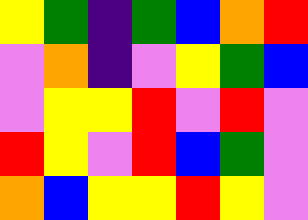[["yellow", "green", "indigo", "green", "blue", "orange", "red"], ["violet", "orange", "indigo", "violet", "yellow", "green", "blue"], ["violet", "yellow", "yellow", "red", "violet", "red", "violet"], ["red", "yellow", "violet", "red", "blue", "green", "violet"], ["orange", "blue", "yellow", "yellow", "red", "yellow", "violet"]]